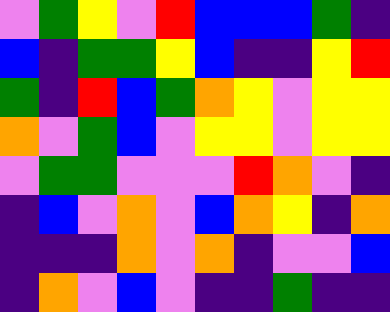[["violet", "green", "yellow", "violet", "red", "blue", "blue", "blue", "green", "indigo"], ["blue", "indigo", "green", "green", "yellow", "blue", "indigo", "indigo", "yellow", "red"], ["green", "indigo", "red", "blue", "green", "orange", "yellow", "violet", "yellow", "yellow"], ["orange", "violet", "green", "blue", "violet", "yellow", "yellow", "violet", "yellow", "yellow"], ["violet", "green", "green", "violet", "violet", "violet", "red", "orange", "violet", "indigo"], ["indigo", "blue", "violet", "orange", "violet", "blue", "orange", "yellow", "indigo", "orange"], ["indigo", "indigo", "indigo", "orange", "violet", "orange", "indigo", "violet", "violet", "blue"], ["indigo", "orange", "violet", "blue", "violet", "indigo", "indigo", "green", "indigo", "indigo"]]